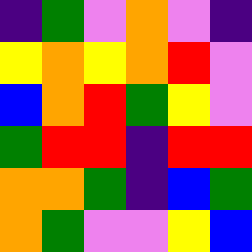[["indigo", "green", "violet", "orange", "violet", "indigo"], ["yellow", "orange", "yellow", "orange", "red", "violet"], ["blue", "orange", "red", "green", "yellow", "violet"], ["green", "red", "red", "indigo", "red", "red"], ["orange", "orange", "green", "indigo", "blue", "green"], ["orange", "green", "violet", "violet", "yellow", "blue"]]